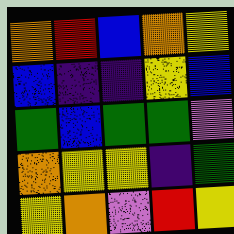[["orange", "red", "blue", "orange", "yellow"], ["blue", "indigo", "indigo", "yellow", "blue"], ["green", "blue", "green", "green", "violet"], ["orange", "yellow", "yellow", "indigo", "green"], ["yellow", "orange", "violet", "red", "yellow"]]